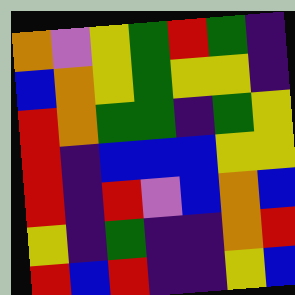[["orange", "violet", "yellow", "green", "red", "green", "indigo"], ["blue", "orange", "yellow", "green", "yellow", "yellow", "indigo"], ["red", "orange", "green", "green", "indigo", "green", "yellow"], ["red", "indigo", "blue", "blue", "blue", "yellow", "yellow"], ["red", "indigo", "red", "violet", "blue", "orange", "blue"], ["yellow", "indigo", "green", "indigo", "indigo", "orange", "red"], ["red", "blue", "red", "indigo", "indigo", "yellow", "blue"]]